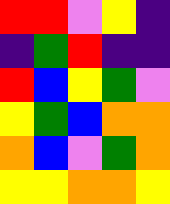[["red", "red", "violet", "yellow", "indigo"], ["indigo", "green", "red", "indigo", "indigo"], ["red", "blue", "yellow", "green", "violet"], ["yellow", "green", "blue", "orange", "orange"], ["orange", "blue", "violet", "green", "orange"], ["yellow", "yellow", "orange", "orange", "yellow"]]